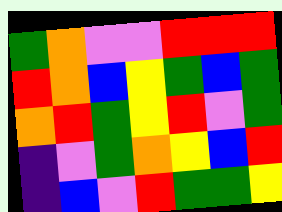[["green", "orange", "violet", "violet", "red", "red", "red"], ["red", "orange", "blue", "yellow", "green", "blue", "green"], ["orange", "red", "green", "yellow", "red", "violet", "green"], ["indigo", "violet", "green", "orange", "yellow", "blue", "red"], ["indigo", "blue", "violet", "red", "green", "green", "yellow"]]